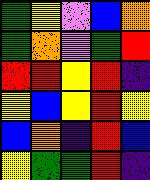[["green", "yellow", "violet", "blue", "orange"], ["green", "orange", "violet", "green", "red"], ["red", "red", "yellow", "red", "indigo"], ["yellow", "blue", "yellow", "red", "yellow"], ["blue", "orange", "indigo", "red", "blue"], ["yellow", "green", "green", "red", "indigo"]]